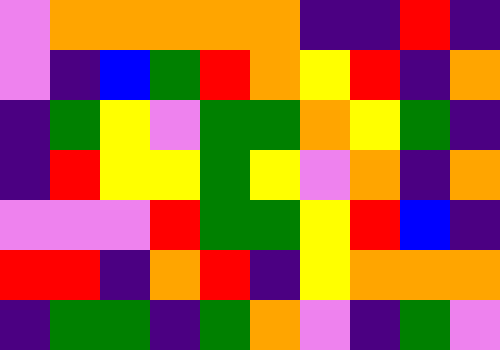[["violet", "orange", "orange", "orange", "orange", "orange", "indigo", "indigo", "red", "indigo"], ["violet", "indigo", "blue", "green", "red", "orange", "yellow", "red", "indigo", "orange"], ["indigo", "green", "yellow", "violet", "green", "green", "orange", "yellow", "green", "indigo"], ["indigo", "red", "yellow", "yellow", "green", "yellow", "violet", "orange", "indigo", "orange"], ["violet", "violet", "violet", "red", "green", "green", "yellow", "red", "blue", "indigo"], ["red", "red", "indigo", "orange", "red", "indigo", "yellow", "orange", "orange", "orange"], ["indigo", "green", "green", "indigo", "green", "orange", "violet", "indigo", "green", "violet"]]